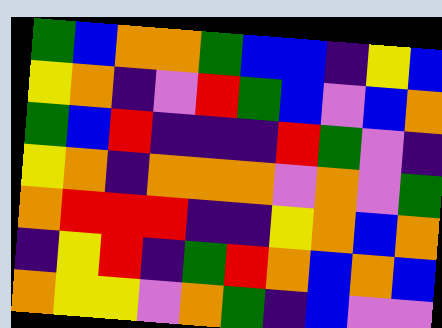[["green", "blue", "orange", "orange", "green", "blue", "blue", "indigo", "yellow", "blue"], ["yellow", "orange", "indigo", "violet", "red", "green", "blue", "violet", "blue", "orange"], ["green", "blue", "red", "indigo", "indigo", "indigo", "red", "green", "violet", "indigo"], ["yellow", "orange", "indigo", "orange", "orange", "orange", "violet", "orange", "violet", "green"], ["orange", "red", "red", "red", "indigo", "indigo", "yellow", "orange", "blue", "orange"], ["indigo", "yellow", "red", "indigo", "green", "red", "orange", "blue", "orange", "blue"], ["orange", "yellow", "yellow", "violet", "orange", "green", "indigo", "blue", "violet", "violet"]]